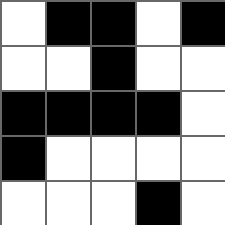[["white", "black", "black", "white", "black"], ["white", "white", "black", "white", "white"], ["black", "black", "black", "black", "white"], ["black", "white", "white", "white", "white"], ["white", "white", "white", "black", "white"]]